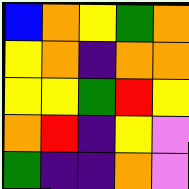[["blue", "orange", "yellow", "green", "orange"], ["yellow", "orange", "indigo", "orange", "orange"], ["yellow", "yellow", "green", "red", "yellow"], ["orange", "red", "indigo", "yellow", "violet"], ["green", "indigo", "indigo", "orange", "violet"]]